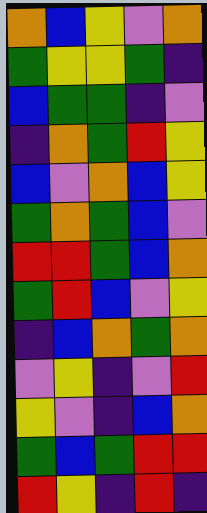[["orange", "blue", "yellow", "violet", "orange"], ["green", "yellow", "yellow", "green", "indigo"], ["blue", "green", "green", "indigo", "violet"], ["indigo", "orange", "green", "red", "yellow"], ["blue", "violet", "orange", "blue", "yellow"], ["green", "orange", "green", "blue", "violet"], ["red", "red", "green", "blue", "orange"], ["green", "red", "blue", "violet", "yellow"], ["indigo", "blue", "orange", "green", "orange"], ["violet", "yellow", "indigo", "violet", "red"], ["yellow", "violet", "indigo", "blue", "orange"], ["green", "blue", "green", "red", "red"], ["red", "yellow", "indigo", "red", "indigo"]]